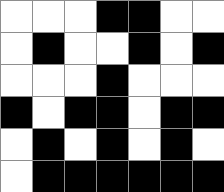[["white", "white", "white", "black", "black", "white", "white"], ["white", "black", "white", "white", "black", "white", "black"], ["white", "white", "white", "black", "white", "white", "white"], ["black", "white", "black", "black", "white", "black", "black"], ["white", "black", "white", "black", "white", "black", "white"], ["white", "black", "black", "black", "black", "black", "black"]]